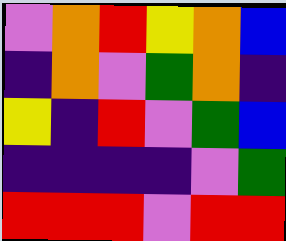[["violet", "orange", "red", "yellow", "orange", "blue"], ["indigo", "orange", "violet", "green", "orange", "indigo"], ["yellow", "indigo", "red", "violet", "green", "blue"], ["indigo", "indigo", "indigo", "indigo", "violet", "green"], ["red", "red", "red", "violet", "red", "red"]]